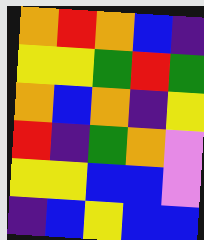[["orange", "red", "orange", "blue", "indigo"], ["yellow", "yellow", "green", "red", "green"], ["orange", "blue", "orange", "indigo", "yellow"], ["red", "indigo", "green", "orange", "violet"], ["yellow", "yellow", "blue", "blue", "violet"], ["indigo", "blue", "yellow", "blue", "blue"]]